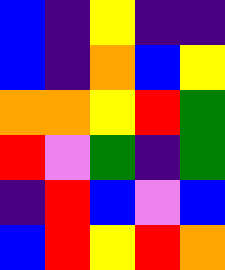[["blue", "indigo", "yellow", "indigo", "indigo"], ["blue", "indigo", "orange", "blue", "yellow"], ["orange", "orange", "yellow", "red", "green"], ["red", "violet", "green", "indigo", "green"], ["indigo", "red", "blue", "violet", "blue"], ["blue", "red", "yellow", "red", "orange"]]